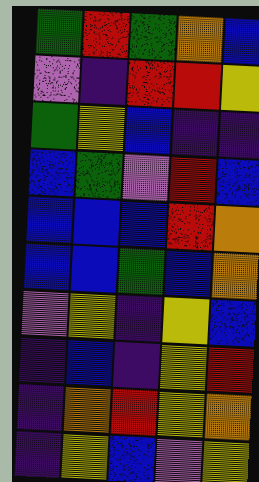[["green", "red", "green", "orange", "blue"], ["violet", "indigo", "red", "red", "yellow"], ["green", "yellow", "blue", "indigo", "indigo"], ["blue", "green", "violet", "red", "blue"], ["blue", "blue", "blue", "red", "orange"], ["blue", "blue", "green", "blue", "orange"], ["violet", "yellow", "indigo", "yellow", "blue"], ["indigo", "blue", "indigo", "yellow", "red"], ["indigo", "orange", "red", "yellow", "orange"], ["indigo", "yellow", "blue", "violet", "yellow"]]